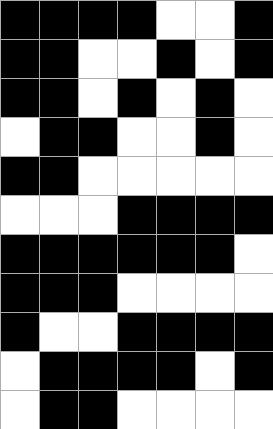[["black", "black", "black", "black", "white", "white", "black"], ["black", "black", "white", "white", "black", "white", "black"], ["black", "black", "white", "black", "white", "black", "white"], ["white", "black", "black", "white", "white", "black", "white"], ["black", "black", "white", "white", "white", "white", "white"], ["white", "white", "white", "black", "black", "black", "black"], ["black", "black", "black", "black", "black", "black", "white"], ["black", "black", "black", "white", "white", "white", "white"], ["black", "white", "white", "black", "black", "black", "black"], ["white", "black", "black", "black", "black", "white", "black"], ["white", "black", "black", "white", "white", "white", "white"]]